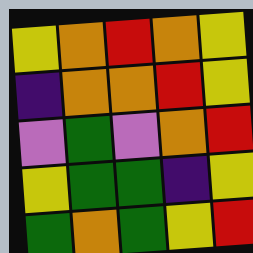[["yellow", "orange", "red", "orange", "yellow"], ["indigo", "orange", "orange", "red", "yellow"], ["violet", "green", "violet", "orange", "red"], ["yellow", "green", "green", "indigo", "yellow"], ["green", "orange", "green", "yellow", "red"]]